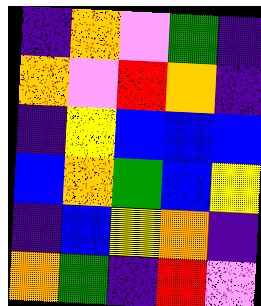[["indigo", "orange", "violet", "green", "indigo"], ["orange", "violet", "red", "orange", "indigo"], ["indigo", "yellow", "blue", "blue", "blue"], ["blue", "orange", "green", "blue", "yellow"], ["indigo", "blue", "yellow", "orange", "indigo"], ["orange", "green", "indigo", "red", "violet"]]